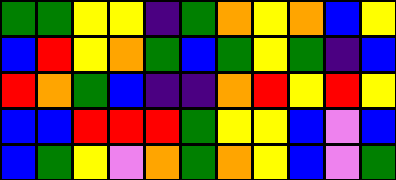[["green", "green", "yellow", "yellow", "indigo", "green", "orange", "yellow", "orange", "blue", "yellow"], ["blue", "red", "yellow", "orange", "green", "blue", "green", "yellow", "green", "indigo", "blue"], ["red", "orange", "green", "blue", "indigo", "indigo", "orange", "red", "yellow", "red", "yellow"], ["blue", "blue", "red", "red", "red", "green", "yellow", "yellow", "blue", "violet", "blue"], ["blue", "green", "yellow", "violet", "orange", "green", "orange", "yellow", "blue", "violet", "green"]]